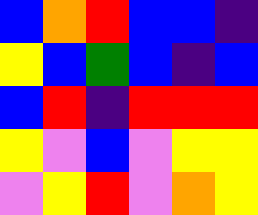[["blue", "orange", "red", "blue", "blue", "indigo"], ["yellow", "blue", "green", "blue", "indigo", "blue"], ["blue", "red", "indigo", "red", "red", "red"], ["yellow", "violet", "blue", "violet", "yellow", "yellow"], ["violet", "yellow", "red", "violet", "orange", "yellow"]]